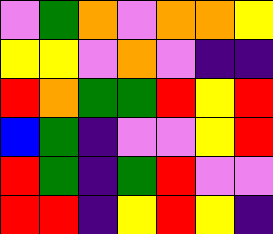[["violet", "green", "orange", "violet", "orange", "orange", "yellow"], ["yellow", "yellow", "violet", "orange", "violet", "indigo", "indigo"], ["red", "orange", "green", "green", "red", "yellow", "red"], ["blue", "green", "indigo", "violet", "violet", "yellow", "red"], ["red", "green", "indigo", "green", "red", "violet", "violet"], ["red", "red", "indigo", "yellow", "red", "yellow", "indigo"]]